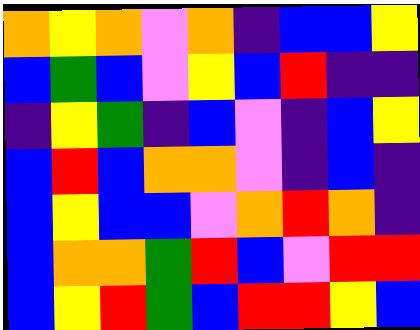[["orange", "yellow", "orange", "violet", "orange", "indigo", "blue", "blue", "yellow"], ["blue", "green", "blue", "violet", "yellow", "blue", "red", "indigo", "indigo"], ["indigo", "yellow", "green", "indigo", "blue", "violet", "indigo", "blue", "yellow"], ["blue", "red", "blue", "orange", "orange", "violet", "indigo", "blue", "indigo"], ["blue", "yellow", "blue", "blue", "violet", "orange", "red", "orange", "indigo"], ["blue", "orange", "orange", "green", "red", "blue", "violet", "red", "red"], ["blue", "yellow", "red", "green", "blue", "red", "red", "yellow", "blue"]]